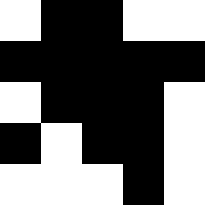[["white", "black", "black", "white", "white"], ["black", "black", "black", "black", "black"], ["white", "black", "black", "black", "white"], ["black", "white", "black", "black", "white"], ["white", "white", "white", "black", "white"]]